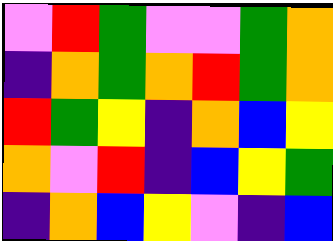[["violet", "red", "green", "violet", "violet", "green", "orange"], ["indigo", "orange", "green", "orange", "red", "green", "orange"], ["red", "green", "yellow", "indigo", "orange", "blue", "yellow"], ["orange", "violet", "red", "indigo", "blue", "yellow", "green"], ["indigo", "orange", "blue", "yellow", "violet", "indigo", "blue"]]